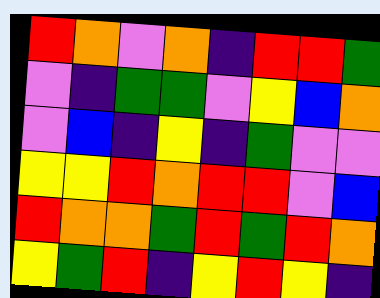[["red", "orange", "violet", "orange", "indigo", "red", "red", "green"], ["violet", "indigo", "green", "green", "violet", "yellow", "blue", "orange"], ["violet", "blue", "indigo", "yellow", "indigo", "green", "violet", "violet"], ["yellow", "yellow", "red", "orange", "red", "red", "violet", "blue"], ["red", "orange", "orange", "green", "red", "green", "red", "orange"], ["yellow", "green", "red", "indigo", "yellow", "red", "yellow", "indigo"]]